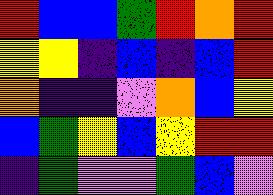[["red", "blue", "blue", "green", "red", "orange", "red"], ["yellow", "yellow", "indigo", "blue", "indigo", "blue", "red"], ["orange", "indigo", "indigo", "violet", "orange", "blue", "yellow"], ["blue", "green", "yellow", "blue", "yellow", "red", "red"], ["indigo", "green", "violet", "violet", "green", "blue", "violet"]]